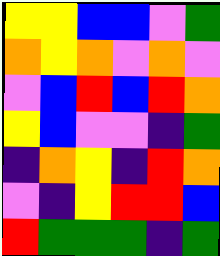[["yellow", "yellow", "blue", "blue", "violet", "green"], ["orange", "yellow", "orange", "violet", "orange", "violet"], ["violet", "blue", "red", "blue", "red", "orange"], ["yellow", "blue", "violet", "violet", "indigo", "green"], ["indigo", "orange", "yellow", "indigo", "red", "orange"], ["violet", "indigo", "yellow", "red", "red", "blue"], ["red", "green", "green", "green", "indigo", "green"]]